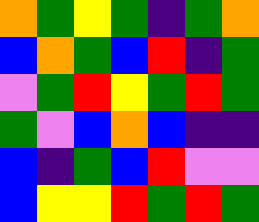[["orange", "green", "yellow", "green", "indigo", "green", "orange"], ["blue", "orange", "green", "blue", "red", "indigo", "green"], ["violet", "green", "red", "yellow", "green", "red", "green"], ["green", "violet", "blue", "orange", "blue", "indigo", "indigo"], ["blue", "indigo", "green", "blue", "red", "violet", "violet"], ["blue", "yellow", "yellow", "red", "green", "red", "green"]]